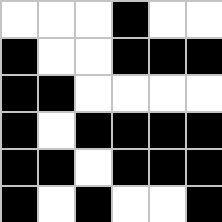[["white", "white", "white", "black", "white", "white"], ["black", "white", "white", "black", "black", "black"], ["black", "black", "white", "white", "white", "white"], ["black", "white", "black", "black", "black", "black"], ["black", "black", "white", "black", "black", "black"], ["black", "white", "black", "white", "white", "black"]]